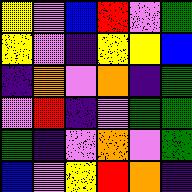[["yellow", "violet", "blue", "red", "violet", "green"], ["yellow", "violet", "indigo", "yellow", "yellow", "blue"], ["indigo", "orange", "violet", "orange", "indigo", "green"], ["violet", "red", "indigo", "violet", "green", "green"], ["green", "indigo", "violet", "orange", "violet", "green"], ["blue", "violet", "yellow", "red", "orange", "indigo"]]